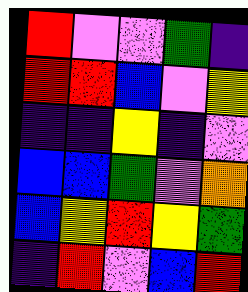[["red", "violet", "violet", "green", "indigo"], ["red", "red", "blue", "violet", "yellow"], ["indigo", "indigo", "yellow", "indigo", "violet"], ["blue", "blue", "green", "violet", "orange"], ["blue", "yellow", "red", "yellow", "green"], ["indigo", "red", "violet", "blue", "red"]]